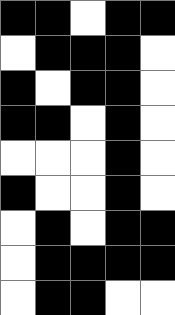[["black", "black", "white", "black", "black"], ["white", "black", "black", "black", "white"], ["black", "white", "black", "black", "white"], ["black", "black", "white", "black", "white"], ["white", "white", "white", "black", "white"], ["black", "white", "white", "black", "white"], ["white", "black", "white", "black", "black"], ["white", "black", "black", "black", "black"], ["white", "black", "black", "white", "white"]]